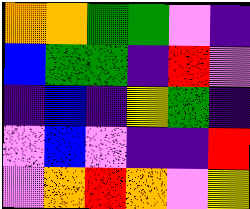[["orange", "orange", "green", "green", "violet", "indigo"], ["blue", "green", "green", "indigo", "red", "violet"], ["indigo", "blue", "indigo", "yellow", "green", "indigo"], ["violet", "blue", "violet", "indigo", "indigo", "red"], ["violet", "orange", "red", "orange", "violet", "yellow"]]